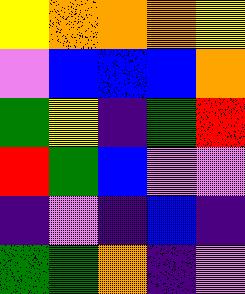[["yellow", "orange", "orange", "orange", "yellow"], ["violet", "blue", "blue", "blue", "orange"], ["green", "yellow", "indigo", "green", "red"], ["red", "green", "blue", "violet", "violet"], ["indigo", "violet", "indigo", "blue", "indigo"], ["green", "green", "orange", "indigo", "violet"]]